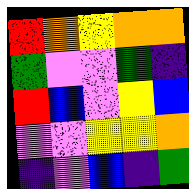[["red", "orange", "yellow", "orange", "orange"], ["green", "violet", "violet", "green", "indigo"], ["red", "blue", "violet", "yellow", "blue"], ["violet", "violet", "yellow", "yellow", "orange"], ["indigo", "violet", "blue", "indigo", "green"]]